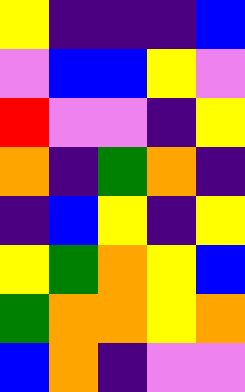[["yellow", "indigo", "indigo", "indigo", "blue"], ["violet", "blue", "blue", "yellow", "violet"], ["red", "violet", "violet", "indigo", "yellow"], ["orange", "indigo", "green", "orange", "indigo"], ["indigo", "blue", "yellow", "indigo", "yellow"], ["yellow", "green", "orange", "yellow", "blue"], ["green", "orange", "orange", "yellow", "orange"], ["blue", "orange", "indigo", "violet", "violet"]]